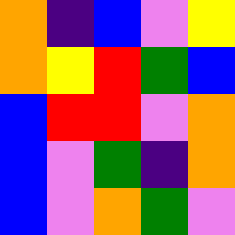[["orange", "indigo", "blue", "violet", "yellow"], ["orange", "yellow", "red", "green", "blue"], ["blue", "red", "red", "violet", "orange"], ["blue", "violet", "green", "indigo", "orange"], ["blue", "violet", "orange", "green", "violet"]]